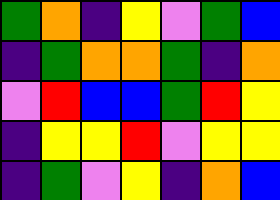[["green", "orange", "indigo", "yellow", "violet", "green", "blue"], ["indigo", "green", "orange", "orange", "green", "indigo", "orange"], ["violet", "red", "blue", "blue", "green", "red", "yellow"], ["indigo", "yellow", "yellow", "red", "violet", "yellow", "yellow"], ["indigo", "green", "violet", "yellow", "indigo", "orange", "blue"]]